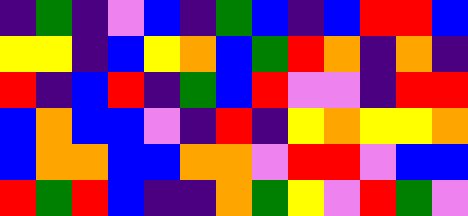[["indigo", "green", "indigo", "violet", "blue", "indigo", "green", "blue", "indigo", "blue", "red", "red", "blue"], ["yellow", "yellow", "indigo", "blue", "yellow", "orange", "blue", "green", "red", "orange", "indigo", "orange", "indigo"], ["red", "indigo", "blue", "red", "indigo", "green", "blue", "red", "violet", "violet", "indigo", "red", "red"], ["blue", "orange", "blue", "blue", "violet", "indigo", "red", "indigo", "yellow", "orange", "yellow", "yellow", "orange"], ["blue", "orange", "orange", "blue", "blue", "orange", "orange", "violet", "red", "red", "violet", "blue", "blue"], ["red", "green", "red", "blue", "indigo", "indigo", "orange", "green", "yellow", "violet", "red", "green", "violet"]]